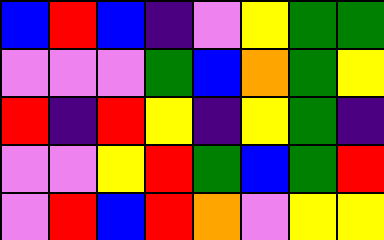[["blue", "red", "blue", "indigo", "violet", "yellow", "green", "green"], ["violet", "violet", "violet", "green", "blue", "orange", "green", "yellow"], ["red", "indigo", "red", "yellow", "indigo", "yellow", "green", "indigo"], ["violet", "violet", "yellow", "red", "green", "blue", "green", "red"], ["violet", "red", "blue", "red", "orange", "violet", "yellow", "yellow"]]